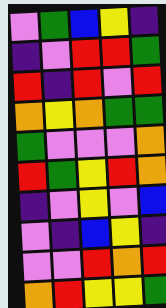[["violet", "green", "blue", "yellow", "indigo"], ["indigo", "violet", "red", "red", "green"], ["red", "indigo", "red", "violet", "red"], ["orange", "yellow", "orange", "green", "green"], ["green", "violet", "violet", "violet", "orange"], ["red", "green", "yellow", "red", "orange"], ["indigo", "violet", "yellow", "violet", "blue"], ["violet", "indigo", "blue", "yellow", "indigo"], ["violet", "violet", "red", "orange", "red"], ["orange", "red", "yellow", "yellow", "green"]]